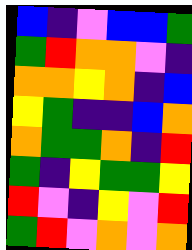[["blue", "indigo", "violet", "blue", "blue", "green"], ["green", "red", "orange", "orange", "violet", "indigo"], ["orange", "orange", "yellow", "orange", "indigo", "blue"], ["yellow", "green", "indigo", "indigo", "blue", "orange"], ["orange", "green", "green", "orange", "indigo", "red"], ["green", "indigo", "yellow", "green", "green", "yellow"], ["red", "violet", "indigo", "yellow", "violet", "red"], ["green", "red", "violet", "orange", "violet", "orange"]]